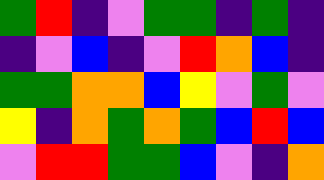[["green", "red", "indigo", "violet", "green", "green", "indigo", "green", "indigo"], ["indigo", "violet", "blue", "indigo", "violet", "red", "orange", "blue", "indigo"], ["green", "green", "orange", "orange", "blue", "yellow", "violet", "green", "violet"], ["yellow", "indigo", "orange", "green", "orange", "green", "blue", "red", "blue"], ["violet", "red", "red", "green", "green", "blue", "violet", "indigo", "orange"]]